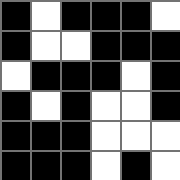[["black", "white", "black", "black", "black", "white"], ["black", "white", "white", "black", "black", "black"], ["white", "black", "black", "black", "white", "black"], ["black", "white", "black", "white", "white", "black"], ["black", "black", "black", "white", "white", "white"], ["black", "black", "black", "white", "black", "white"]]